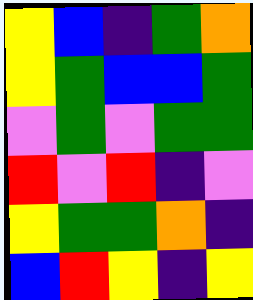[["yellow", "blue", "indigo", "green", "orange"], ["yellow", "green", "blue", "blue", "green"], ["violet", "green", "violet", "green", "green"], ["red", "violet", "red", "indigo", "violet"], ["yellow", "green", "green", "orange", "indigo"], ["blue", "red", "yellow", "indigo", "yellow"]]